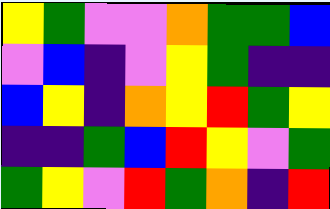[["yellow", "green", "violet", "violet", "orange", "green", "green", "blue"], ["violet", "blue", "indigo", "violet", "yellow", "green", "indigo", "indigo"], ["blue", "yellow", "indigo", "orange", "yellow", "red", "green", "yellow"], ["indigo", "indigo", "green", "blue", "red", "yellow", "violet", "green"], ["green", "yellow", "violet", "red", "green", "orange", "indigo", "red"]]